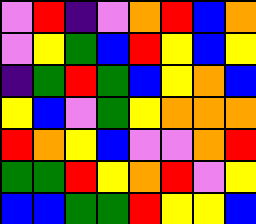[["violet", "red", "indigo", "violet", "orange", "red", "blue", "orange"], ["violet", "yellow", "green", "blue", "red", "yellow", "blue", "yellow"], ["indigo", "green", "red", "green", "blue", "yellow", "orange", "blue"], ["yellow", "blue", "violet", "green", "yellow", "orange", "orange", "orange"], ["red", "orange", "yellow", "blue", "violet", "violet", "orange", "red"], ["green", "green", "red", "yellow", "orange", "red", "violet", "yellow"], ["blue", "blue", "green", "green", "red", "yellow", "yellow", "blue"]]